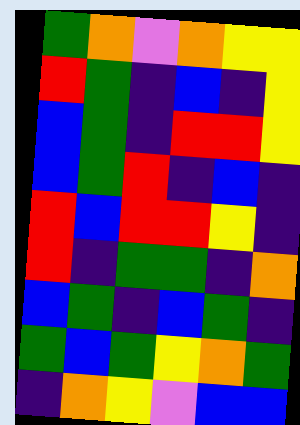[["green", "orange", "violet", "orange", "yellow", "yellow"], ["red", "green", "indigo", "blue", "indigo", "yellow"], ["blue", "green", "indigo", "red", "red", "yellow"], ["blue", "green", "red", "indigo", "blue", "indigo"], ["red", "blue", "red", "red", "yellow", "indigo"], ["red", "indigo", "green", "green", "indigo", "orange"], ["blue", "green", "indigo", "blue", "green", "indigo"], ["green", "blue", "green", "yellow", "orange", "green"], ["indigo", "orange", "yellow", "violet", "blue", "blue"]]